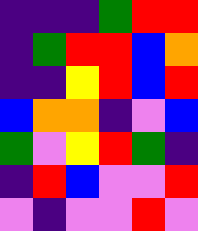[["indigo", "indigo", "indigo", "green", "red", "red"], ["indigo", "green", "red", "red", "blue", "orange"], ["indigo", "indigo", "yellow", "red", "blue", "red"], ["blue", "orange", "orange", "indigo", "violet", "blue"], ["green", "violet", "yellow", "red", "green", "indigo"], ["indigo", "red", "blue", "violet", "violet", "red"], ["violet", "indigo", "violet", "violet", "red", "violet"]]